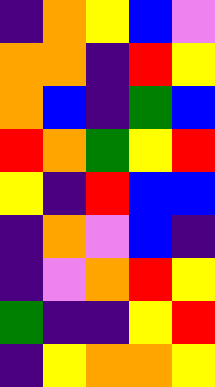[["indigo", "orange", "yellow", "blue", "violet"], ["orange", "orange", "indigo", "red", "yellow"], ["orange", "blue", "indigo", "green", "blue"], ["red", "orange", "green", "yellow", "red"], ["yellow", "indigo", "red", "blue", "blue"], ["indigo", "orange", "violet", "blue", "indigo"], ["indigo", "violet", "orange", "red", "yellow"], ["green", "indigo", "indigo", "yellow", "red"], ["indigo", "yellow", "orange", "orange", "yellow"]]